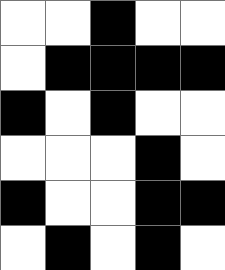[["white", "white", "black", "white", "white"], ["white", "black", "black", "black", "black"], ["black", "white", "black", "white", "white"], ["white", "white", "white", "black", "white"], ["black", "white", "white", "black", "black"], ["white", "black", "white", "black", "white"]]